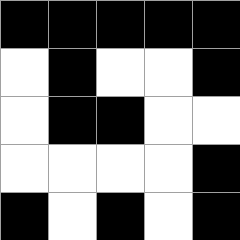[["black", "black", "black", "black", "black"], ["white", "black", "white", "white", "black"], ["white", "black", "black", "white", "white"], ["white", "white", "white", "white", "black"], ["black", "white", "black", "white", "black"]]